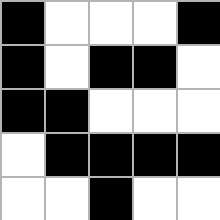[["black", "white", "white", "white", "black"], ["black", "white", "black", "black", "white"], ["black", "black", "white", "white", "white"], ["white", "black", "black", "black", "black"], ["white", "white", "black", "white", "white"]]